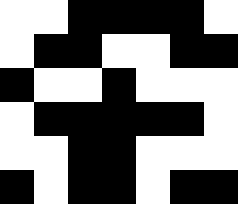[["white", "white", "black", "black", "black", "black", "white"], ["white", "black", "black", "white", "white", "black", "black"], ["black", "white", "white", "black", "white", "white", "white"], ["white", "black", "black", "black", "black", "black", "white"], ["white", "white", "black", "black", "white", "white", "white"], ["black", "white", "black", "black", "white", "black", "black"]]